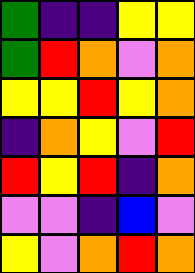[["green", "indigo", "indigo", "yellow", "yellow"], ["green", "red", "orange", "violet", "orange"], ["yellow", "yellow", "red", "yellow", "orange"], ["indigo", "orange", "yellow", "violet", "red"], ["red", "yellow", "red", "indigo", "orange"], ["violet", "violet", "indigo", "blue", "violet"], ["yellow", "violet", "orange", "red", "orange"]]